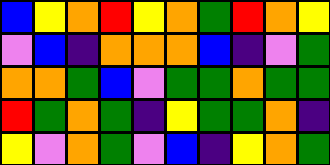[["blue", "yellow", "orange", "red", "yellow", "orange", "green", "red", "orange", "yellow"], ["violet", "blue", "indigo", "orange", "orange", "orange", "blue", "indigo", "violet", "green"], ["orange", "orange", "green", "blue", "violet", "green", "green", "orange", "green", "green"], ["red", "green", "orange", "green", "indigo", "yellow", "green", "green", "orange", "indigo"], ["yellow", "violet", "orange", "green", "violet", "blue", "indigo", "yellow", "orange", "green"]]